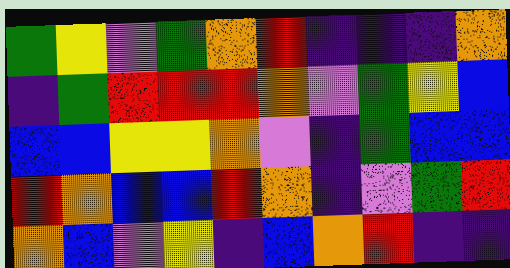[["green", "yellow", "violet", "green", "orange", "red", "indigo", "indigo", "indigo", "orange"], ["indigo", "green", "red", "red", "red", "orange", "violet", "green", "yellow", "blue"], ["blue", "blue", "yellow", "yellow", "orange", "violet", "indigo", "green", "blue", "blue"], ["red", "orange", "blue", "blue", "red", "orange", "indigo", "violet", "green", "red"], ["orange", "blue", "violet", "yellow", "indigo", "blue", "orange", "red", "indigo", "indigo"]]